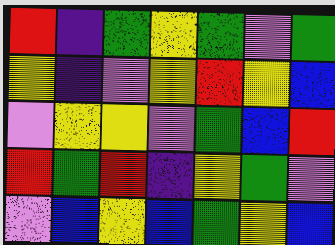[["red", "indigo", "green", "yellow", "green", "violet", "green"], ["yellow", "indigo", "violet", "yellow", "red", "yellow", "blue"], ["violet", "yellow", "yellow", "violet", "green", "blue", "red"], ["red", "green", "red", "indigo", "yellow", "green", "violet"], ["violet", "blue", "yellow", "blue", "green", "yellow", "blue"]]